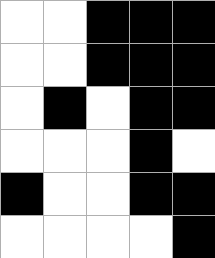[["white", "white", "black", "black", "black"], ["white", "white", "black", "black", "black"], ["white", "black", "white", "black", "black"], ["white", "white", "white", "black", "white"], ["black", "white", "white", "black", "black"], ["white", "white", "white", "white", "black"]]